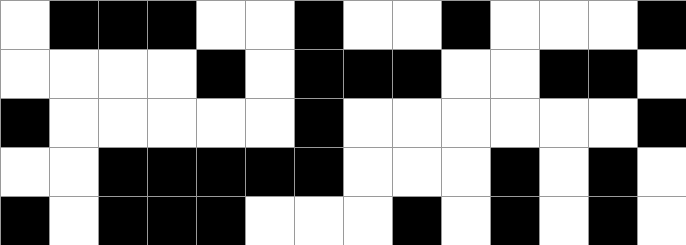[["white", "black", "black", "black", "white", "white", "black", "white", "white", "black", "white", "white", "white", "black"], ["white", "white", "white", "white", "black", "white", "black", "black", "black", "white", "white", "black", "black", "white"], ["black", "white", "white", "white", "white", "white", "black", "white", "white", "white", "white", "white", "white", "black"], ["white", "white", "black", "black", "black", "black", "black", "white", "white", "white", "black", "white", "black", "white"], ["black", "white", "black", "black", "black", "white", "white", "white", "black", "white", "black", "white", "black", "white"]]